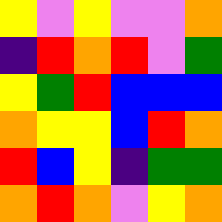[["yellow", "violet", "yellow", "violet", "violet", "orange"], ["indigo", "red", "orange", "red", "violet", "green"], ["yellow", "green", "red", "blue", "blue", "blue"], ["orange", "yellow", "yellow", "blue", "red", "orange"], ["red", "blue", "yellow", "indigo", "green", "green"], ["orange", "red", "orange", "violet", "yellow", "orange"]]